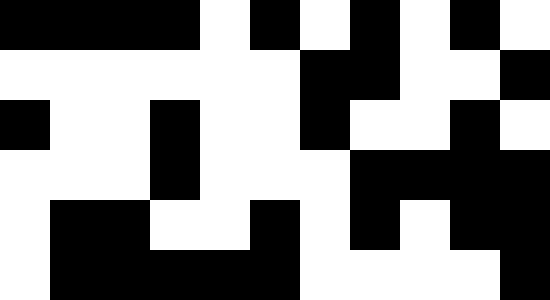[["black", "black", "black", "black", "white", "black", "white", "black", "white", "black", "white"], ["white", "white", "white", "white", "white", "white", "black", "black", "white", "white", "black"], ["black", "white", "white", "black", "white", "white", "black", "white", "white", "black", "white"], ["white", "white", "white", "black", "white", "white", "white", "black", "black", "black", "black"], ["white", "black", "black", "white", "white", "black", "white", "black", "white", "black", "black"], ["white", "black", "black", "black", "black", "black", "white", "white", "white", "white", "black"]]